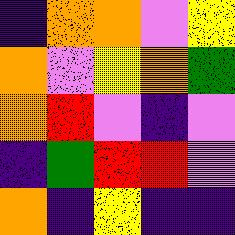[["indigo", "orange", "orange", "violet", "yellow"], ["orange", "violet", "yellow", "orange", "green"], ["orange", "red", "violet", "indigo", "violet"], ["indigo", "green", "red", "red", "violet"], ["orange", "indigo", "yellow", "indigo", "indigo"]]